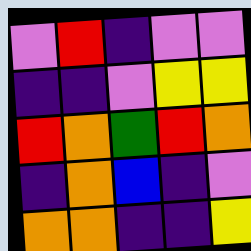[["violet", "red", "indigo", "violet", "violet"], ["indigo", "indigo", "violet", "yellow", "yellow"], ["red", "orange", "green", "red", "orange"], ["indigo", "orange", "blue", "indigo", "violet"], ["orange", "orange", "indigo", "indigo", "yellow"]]